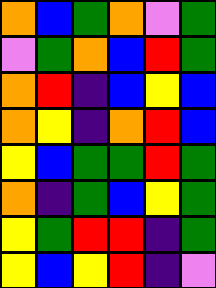[["orange", "blue", "green", "orange", "violet", "green"], ["violet", "green", "orange", "blue", "red", "green"], ["orange", "red", "indigo", "blue", "yellow", "blue"], ["orange", "yellow", "indigo", "orange", "red", "blue"], ["yellow", "blue", "green", "green", "red", "green"], ["orange", "indigo", "green", "blue", "yellow", "green"], ["yellow", "green", "red", "red", "indigo", "green"], ["yellow", "blue", "yellow", "red", "indigo", "violet"]]